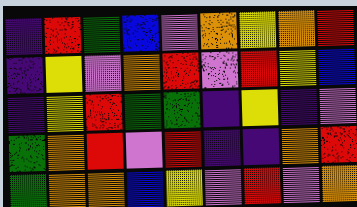[["indigo", "red", "green", "blue", "violet", "orange", "yellow", "orange", "red"], ["indigo", "yellow", "violet", "orange", "red", "violet", "red", "yellow", "blue"], ["indigo", "yellow", "red", "green", "green", "indigo", "yellow", "indigo", "violet"], ["green", "orange", "red", "violet", "red", "indigo", "indigo", "orange", "red"], ["green", "orange", "orange", "blue", "yellow", "violet", "red", "violet", "orange"]]